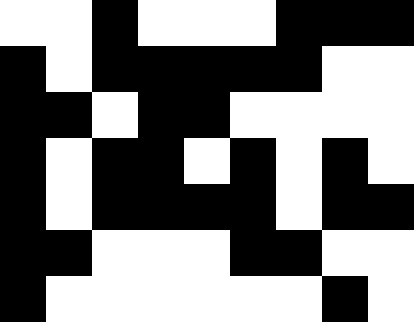[["white", "white", "black", "white", "white", "white", "black", "black", "black"], ["black", "white", "black", "black", "black", "black", "black", "white", "white"], ["black", "black", "white", "black", "black", "white", "white", "white", "white"], ["black", "white", "black", "black", "white", "black", "white", "black", "white"], ["black", "white", "black", "black", "black", "black", "white", "black", "black"], ["black", "black", "white", "white", "white", "black", "black", "white", "white"], ["black", "white", "white", "white", "white", "white", "white", "black", "white"]]